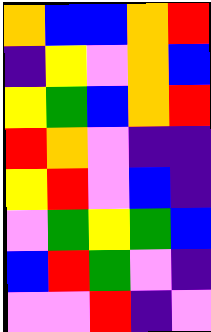[["orange", "blue", "blue", "orange", "red"], ["indigo", "yellow", "violet", "orange", "blue"], ["yellow", "green", "blue", "orange", "red"], ["red", "orange", "violet", "indigo", "indigo"], ["yellow", "red", "violet", "blue", "indigo"], ["violet", "green", "yellow", "green", "blue"], ["blue", "red", "green", "violet", "indigo"], ["violet", "violet", "red", "indigo", "violet"]]